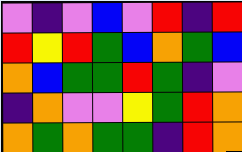[["violet", "indigo", "violet", "blue", "violet", "red", "indigo", "red"], ["red", "yellow", "red", "green", "blue", "orange", "green", "blue"], ["orange", "blue", "green", "green", "red", "green", "indigo", "violet"], ["indigo", "orange", "violet", "violet", "yellow", "green", "red", "orange"], ["orange", "green", "orange", "green", "green", "indigo", "red", "orange"]]